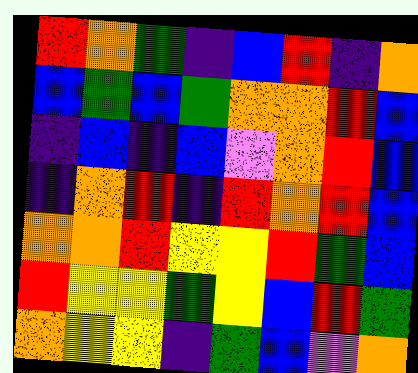[["red", "orange", "green", "indigo", "blue", "red", "indigo", "orange"], ["blue", "green", "blue", "green", "orange", "orange", "red", "blue"], ["indigo", "blue", "indigo", "blue", "violet", "orange", "red", "blue"], ["indigo", "orange", "red", "indigo", "red", "orange", "red", "blue"], ["orange", "orange", "red", "yellow", "yellow", "red", "green", "blue"], ["red", "yellow", "yellow", "green", "yellow", "blue", "red", "green"], ["orange", "yellow", "yellow", "indigo", "green", "blue", "violet", "orange"]]